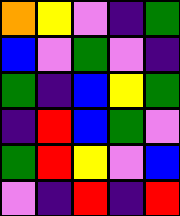[["orange", "yellow", "violet", "indigo", "green"], ["blue", "violet", "green", "violet", "indigo"], ["green", "indigo", "blue", "yellow", "green"], ["indigo", "red", "blue", "green", "violet"], ["green", "red", "yellow", "violet", "blue"], ["violet", "indigo", "red", "indigo", "red"]]